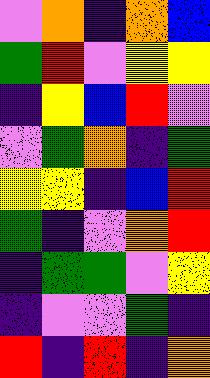[["violet", "orange", "indigo", "orange", "blue"], ["green", "red", "violet", "yellow", "yellow"], ["indigo", "yellow", "blue", "red", "violet"], ["violet", "green", "orange", "indigo", "green"], ["yellow", "yellow", "indigo", "blue", "red"], ["green", "indigo", "violet", "orange", "red"], ["indigo", "green", "green", "violet", "yellow"], ["indigo", "violet", "violet", "green", "indigo"], ["red", "indigo", "red", "indigo", "orange"]]